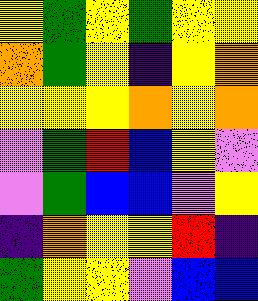[["yellow", "green", "yellow", "green", "yellow", "yellow"], ["orange", "green", "yellow", "indigo", "yellow", "orange"], ["yellow", "yellow", "yellow", "orange", "yellow", "orange"], ["violet", "green", "red", "blue", "yellow", "violet"], ["violet", "green", "blue", "blue", "violet", "yellow"], ["indigo", "orange", "yellow", "yellow", "red", "indigo"], ["green", "yellow", "yellow", "violet", "blue", "blue"]]